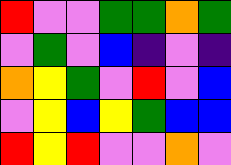[["red", "violet", "violet", "green", "green", "orange", "green"], ["violet", "green", "violet", "blue", "indigo", "violet", "indigo"], ["orange", "yellow", "green", "violet", "red", "violet", "blue"], ["violet", "yellow", "blue", "yellow", "green", "blue", "blue"], ["red", "yellow", "red", "violet", "violet", "orange", "violet"]]